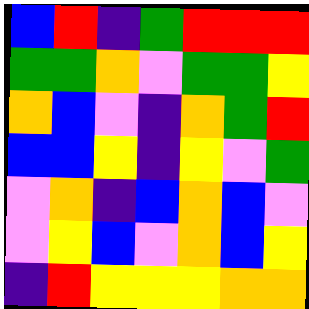[["blue", "red", "indigo", "green", "red", "red", "red"], ["green", "green", "orange", "violet", "green", "green", "yellow"], ["orange", "blue", "violet", "indigo", "orange", "green", "red"], ["blue", "blue", "yellow", "indigo", "yellow", "violet", "green"], ["violet", "orange", "indigo", "blue", "orange", "blue", "violet"], ["violet", "yellow", "blue", "violet", "orange", "blue", "yellow"], ["indigo", "red", "yellow", "yellow", "yellow", "orange", "orange"]]